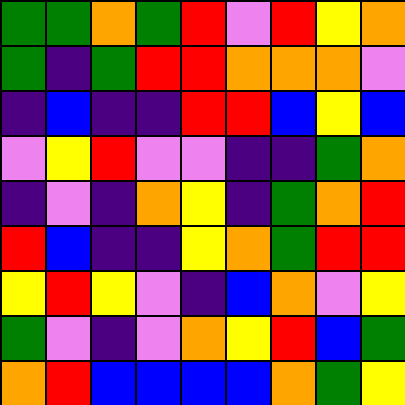[["green", "green", "orange", "green", "red", "violet", "red", "yellow", "orange"], ["green", "indigo", "green", "red", "red", "orange", "orange", "orange", "violet"], ["indigo", "blue", "indigo", "indigo", "red", "red", "blue", "yellow", "blue"], ["violet", "yellow", "red", "violet", "violet", "indigo", "indigo", "green", "orange"], ["indigo", "violet", "indigo", "orange", "yellow", "indigo", "green", "orange", "red"], ["red", "blue", "indigo", "indigo", "yellow", "orange", "green", "red", "red"], ["yellow", "red", "yellow", "violet", "indigo", "blue", "orange", "violet", "yellow"], ["green", "violet", "indigo", "violet", "orange", "yellow", "red", "blue", "green"], ["orange", "red", "blue", "blue", "blue", "blue", "orange", "green", "yellow"]]